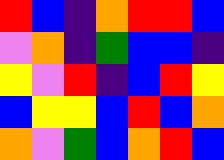[["red", "blue", "indigo", "orange", "red", "red", "blue"], ["violet", "orange", "indigo", "green", "blue", "blue", "indigo"], ["yellow", "violet", "red", "indigo", "blue", "red", "yellow"], ["blue", "yellow", "yellow", "blue", "red", "blue", "orange"], ["orange", "violet", "green", "blue", "orange", "red", "blue"]]